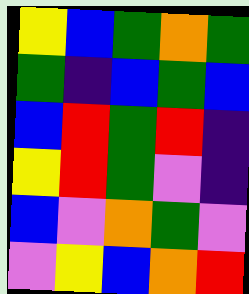[["yellow", "blue", "green", "orange", "green"], ["green", "indigo", "blue", "green", "blue"], ["blue", "red", "green", "red", "indigo"], ["yellow", "red", "green", "violet", "indigo"], ["blue", "violet", "orange", "green", "violet"], ["violet", "yellow", "blue", "orange", "red"]]